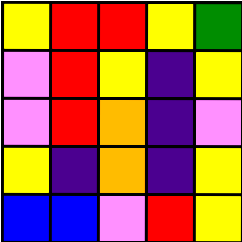[["yellow", "red", "red", "yellow", "green"], ["violet", "red", "yellow", "indigo", "yellow"], ["violet", "red", "orange", "indigo", "violet"], ["yellow", "indigo", "orange", "indigo", "yellow"], ["blue", "blue", "violet", "red", "yellow"]]